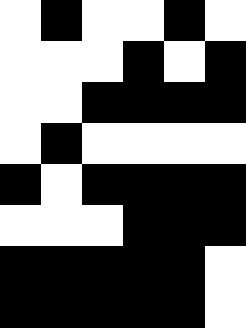[["white", "black", "white", "white", "black", "white"], ["white", "white", "white", "black", "white", "black"], ["white", "white", "black", "black", "black", "black"], ["white", "black", "white", "white", "white", "white"], ["black", "white", "black", "black", "black", "black"], ["white", "white", "white", "black", "black", "black"], ["black", "black", "black", "black", "black", "white"], ["black", "black", "black", "black", "black", "white"]]